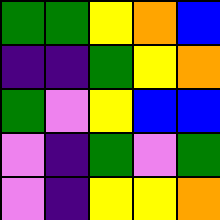[["green", "green", "yellow", "orange", "blue"], ["indigo", "indigo", "green", "yellow", "orange"], ["green", "violet", "yellow", "blue", "blue"], ["violet", "indigo", "green", "violet", "green"], ["violet", "indigo", "yellow", "yellow", "orange"]]